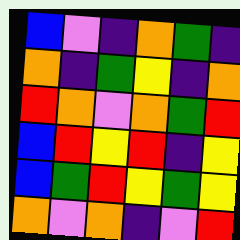[["blue", "violet", "indigo", "orange", "green", "indigo"], ["orange", "indigo", "green", "yellow", "indigo", "orange"], ["red", "orange", "violet", "orange", "green", "red"], ["blue", "red", "yellow", "red", "indigo", "yellow"], ["blue", "green", "red", "yellow", "green", "yellow"], ["orange", "violet", "orange", "indigo", "violet", "red"]]